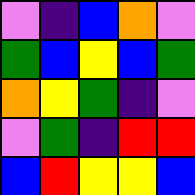[["violet", "indigo", "blue", "orange", "violet"], ["green", "blue", "yellow", "blue", "green"], ["orange", "yellow", "green", "indigo", "violet"], ["violet", "green", "indigo", "red", "red"], ["blue", "red", "yellow", "yellow", "blue"]]